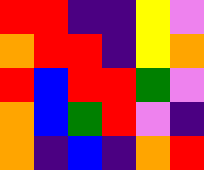[["red", "red", "indigo", "indigo", "yellow", "violet"], ["orange", "red", "red", "indigo", "yellow", "orange"], ["red", "blue", "red", "red", "green", "violet"], ["orange", "blue", "green", "red", "violet", "indigo"], ["orange", "indigo", "blue", "indigo", "orange", "red"]]